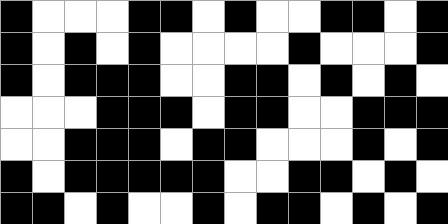[["black", "white", "white", "white", "black", "black", "white", "black", "white", "white", "black", "black", "white", "black"], ["black", "white", "black", "white", "black", "white", "white", "white", "white", "black", "white", "white", "white", "black"], ["black", "white", "black", "black", "black", "white", "white", "black", "black", "white", "black", "white", "black", "white"], ["white", "white", "white", "black", "black", "black", "white", "black", "black", "white", "white", "black", "black", "black"], ["white", "white", "black", "black", "black", "white", "black", "black", "white", "white", "white", "black", "white", "black"], ["black", "white", "black", "black", "black", "black", "black", "white", "white", "black", "black", "white", "black", "white"], ["black", "black", "white", "black", "white", "white", "black", "white", "black", "black", "white", "black", "white", "black"]]